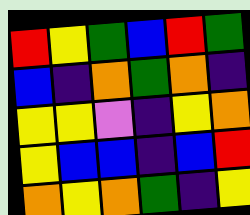[["red", "yellow", "green", "blue", "red", "green"], ["blue", "indigo", "orange", "green", "orange", "indigo"], ["yellow", "yellow", "violet", "indigo", "yellow", "orange"], ["yellow", "blue", "blue", "indigo", "blue", "red"], ["orange", "yellow", "orange", "green", "indigo", "yellow"]]